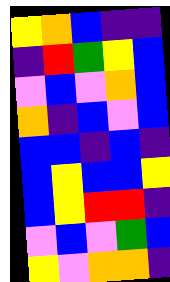[["yellow", "orange", "blue", "indigo", "indigo"], ["indigo", "red", "green", "yellow", "blue"], ["violet", "blue", "violet", "orange", "blue"], ["orange", "indigo", "blue", "violet", "blue"], ["blue", "blue", "indigo", "blue", "indigo"], ["blue", "yellow", "blue", "blue", "yellow"], ["blue", "yellow", "red", "red", "indigo"], ["violet", "blue", "violet", "green", "blue"], ["yellow", "violet", "orange", "orange", "indigo"]]